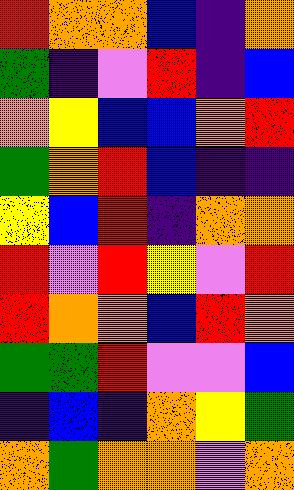[["red", "orange", "orange", "blue", "indigo", "orange"], ["green", "indigo", "violet", "red", "indigo", "blue"], ["orange", "yellow", "blue", "blue", "orange", "red"], ["green", "orange", "red", "blue", "indigo", "indigo"], ["yellow", "blue", "red", "indigo", "orange", "orange"], ["red", "violet", "red", "yellow", "violet", "red"], ["red", "orange", "orange", "blue", "red", "orange"], ["green", "green", "red", "violet", "violet", "blue"], ["indigo", "blue", "indigo", "orange", "yellow", "green"], ["orange", "green", "orange", "orange", "violet", "orange"]]